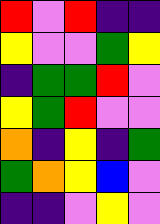[["red", "violet", "red", "indigo", "indigo"], ["yellow", "violet", "violet", "green", "yellow"], ["indigo", "green", "green", "red", "violet"], ["yellow", "green", "red", "violet", "violet"], ["orange", "indigo", "yellow", "indigo", "green"], ["green", "orange", "yellow", "blue", "violet"], ["indigo", "indigo", "violet", "yellow", "violet"]]